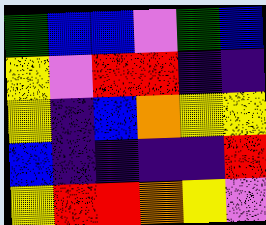[["green", "blue", "blue", "violet", "green", "blue"], ["yellow", "violet", "red", "red", "indigo", "indigo"], ["yellow", "indigo", "blue", "orange", "yellow", "yellow"], ["blue", "indigo", "indigo", "indigo", "indigo", "red"], ["yellow", "red", "red", "orange", "yellow", "violet"]]